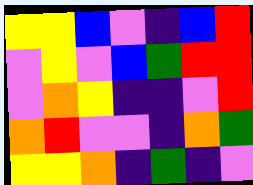[["yellow", "yellow", "blue", "violet", "indigo", "blue", "red"], ["violet", "yellow", "violet", "blue", "green", "red", "red"], ["violet", "orange", "yellow", "indigo", "indigo", "violet", "red"], ["orange", "red", "violet", "violet", "indigo", "orange", "green"], ["yellow", "yellow", "orange", "indigo", "green", "indigo", "violet"]]